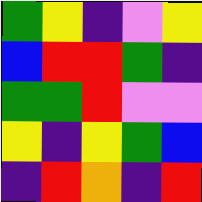[["green", "yellow", "indigo", "violet", "yellow"], ["blue", "red", "red", "green", "indigo"], ["green", "green", "red", "violet", "violet"], ["yellow", "indigo", "yellow", "green", "blue"], ["indigo", "red", "orange", "indigo", "red"]]